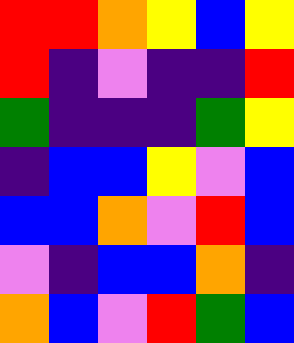[["red", "red", "orange", "yellow", "blue", "yellow"], ["red", "indigo", "violet", "indigo", "indigo", "red"], ["green", "indigo", "indigo", "indigo", "green", "yellow"], ["indigo", "blue", "blue", "yellow", "violet", "blue"], ["blue", "blue", "orange", "violet", "red", "blue"], ["violet", "indigo", "blue", "blue", "orange", "indigo"], ["orange", "blue", "violet", "red", "green", "blue"]]